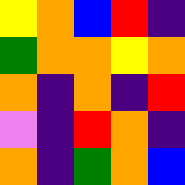[["yellow", "orange", "blue", "red", "indigo"], ["green", "orange", "orange", "yellow", "orange"], ["orange", "indigo", "orange", "indigo", "red"], ["violet", "indigo", "red", "orange", "indigo"], ["orange", "indigo", "green", "orange", "blue"]]